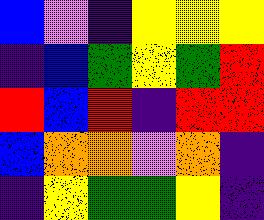[["blue", "violet", "indigo", "yellow", "yellow", "yellow"], ["indigo", "blue", "green", "yellow", "green", "red"], ["red", "blue", "red", "indigo", "red", "red"], ["blue", "orange", "orange", "violet", "orange", "indigo"], ["indigo", "yellow", "green", "green", "yellow", "indigo"]]